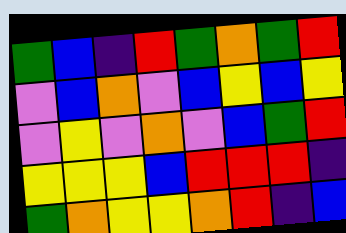[["green", "blue", "indigo", "red", "green", "orange", "green", "red"], ["violet", "blue", "orange", "violet", "blue", "yellow", "blue", "yellow"], ["violet", "yellow", "violet", "orange", "violet", "blue", "green", "red"], ["yellow", "yellow", "yellow", "blue", "red", "red", "red", "indigo"], ["green", "orange", "yellow", "yellow", "orange", "red", "indigo", "blue"]]